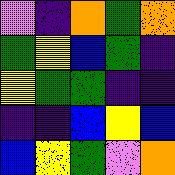[["violet", "indigo", "orange", "green", "orange"], ["green", "yellow", "blue", "green", "indigo"], ["yellow", "green", "green", "indigo", "indigo"], ["indigo", "indigo", "blue", "yellow", "blue"], ["blue", "yellow", "green", "violet", "orange"]]